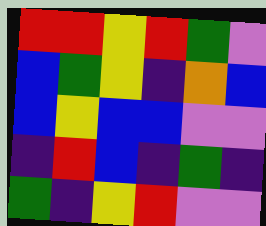[["red", "red", "yellow", "red", "green", "violet"], ["blue", "green", "yellow", "indigo", "orange", "blue"], ["blue", "yellow", "blue", "blue", "violet", "violet"], ["indigo", "red", "blue", "indigo", "green", "indigo"], ["green", "indigo", "yellow", "red", "violet", "violet"]]